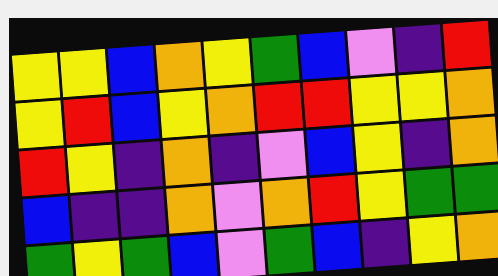[["yellow", "yellow", "blue", "orange", "yellow", "green", "blue", "violet", "indigo", "red"], ["yellow", "red", "blue", "yellow", "orange", "red", "red", "yellow", "yellow", "orange"], ["red", "yellow", "indigo", "orange", "indigo", "violet", "blue", "yellow", "indigo", "orange"], ["blue", "indigo", "indigo", "orange", "violet", "orange", "red", "yellow", "green", "green"], ["green", "yellow", "green", "blue", "violet", "green", "blue", "indigo", "yellow", "orange"]]